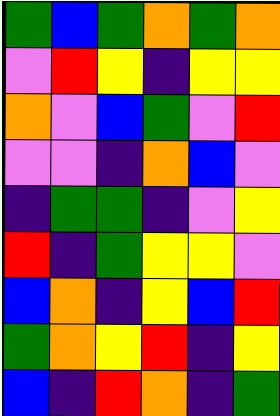[["green", "blue", "green", "orange", "green", "orange"], ["violet", "red", "yellow", "indigo", "yellow", "yellow"], ["orange", "violet", "blue", "green", "violet", "red"], ["violet", "violet", "indigo", "orange", "blue", "violet"], ["indigo", "green", "green", "indigo", "violet", "yellow"], ["red", "indigo", "green", "yellow", "yellow", "violet"], ["blue", "orange", "indigo", "yellow", "blue", "red"], ["green", "orange", "yellow", "red", "indigo", "yellow"], ["blue", "indigo", "red", "orange", "indigo", "green"]]